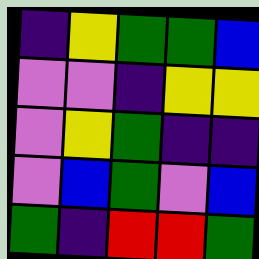[["indigo", "yellow", "green", "green", "blue"], ["violet", "violet", "indigo", "yellow", "yellow"], ["violet", "yellow", "green", "indigo", "indigo"], ["violet", "blue", "green", "violet", "blue"], ["green", "indigo", "red", "red", "green"]]